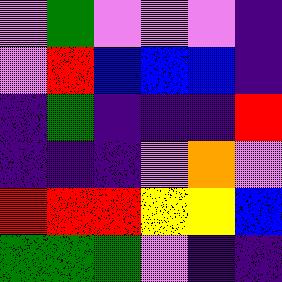[["violet", "green", "violet", "violet", "violet", "indigo"], ["violet", "red", "blue", "blue", "blue", "indigo"], ["indigo", "green", "indigo", "indigo", "indigo", "red"], ["indigo", "indigo", "indigo", "violet", "orange", "violet"], ["red", "red", "red", "yellow", "yellow", "blue"], ["green", "green", "green", "violet", "indigo", "indigo"]]